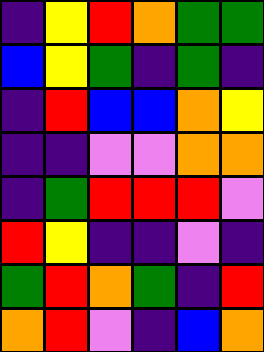[["indigo", "yellow", "red", "orange", "green", "green"], ["blue", "yellow", "green", "indigo", "green", "indigo"], ["indigo", "red", "blue", "blue", "orange", "yellow"], ["indigo", "indigo", "violet", "violet", "orange", "orange"], ["indigo", "green", "red", "red", "red", "violet"], ["red", "yellow", "indigo", "indigo", "violet", "indigo"], ["green", "red", "orange", "green", "indigo", "red"], ["orange", "red", "violet", "indigo", "blue", "orange"]]